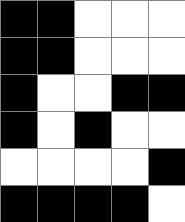[["black", "black", "white", "white", "white"], ["black", "black", "white", "white", "white"], ["black", "white", "white", "black", "black"], ["black", "white", "black", "white", "white"], ["white", "white", "white", "white", "black"], ["black", "black", "black", "black", "white"]]